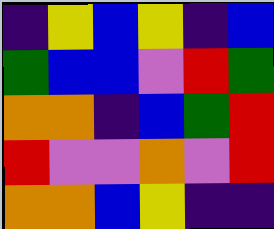[["indigo", "yellow", "blue", "yellow", "indigo", "blue"], ["green", "blue", "blue", "violet", "red", "green"], ["orange", "orange", "indigo", "blue", "green", "red"], ["red", "violet", "violet", "orange", "violet", "red"], ["orange", "orange", "blue", "yellow", "indigo", "indigo"]]